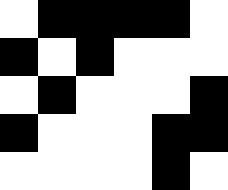[["white", "black", "black", "black", "black", "white"], ["black", "white", "black", "white", "white", "white"], ["white", "black", "white", "white", "white", "black"], ["black", "white", "white", "white", "black", "black"], ["white", "white", "white", "white", "black", "white"]]